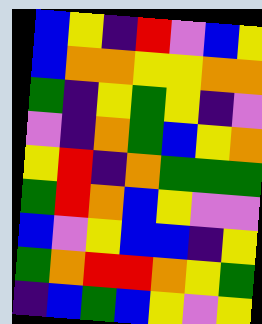[["blue", "yellow", "indigo", "red", "violet", "blue", "yellow"], ["blue", "orange", "orange", "yellow", "yellow", "orange", "orange"], ["green", "indigo", "yellow", "green", "yellow", "indigo", "violet"], ["violet", "indigo", "orange", "green", "blue", "yellow", "orange"], ["yellow", "red", "indigo", "orange", "green", "green", "green"], ["green", "red", "orange", "blue", "yellow", "violet", "violet"], ["blue", "violet", "yellow", "blue", "blue", "indigo", "yellow"], ["green", "orange", "red", "red", "orange", "yellow", "green"], ["indigo", "blue", "green", "blue", "yellow", "violet", "yellow"]]